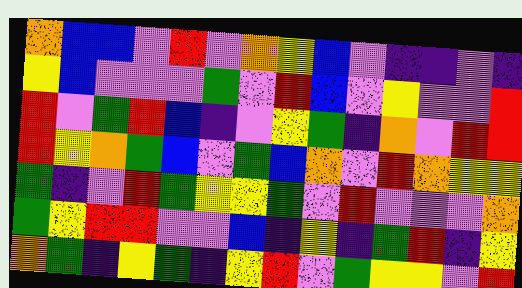[["orange", "blue", "blue", "violet", "red", "violet", "orange", "yellow", "blue", "violet", "indigo", "indigo", "violet", "indigo"], ["yellow", "blue", "violet", "violet", "violet", "green", "violet", "red", "blue", "violet", "yellow", "violet", "violet", "red"], ["red", "violet", "green", "red", "blue", "indigo", "violet", "yellow", "green", "indigo", "orange", "violet", "red", "red"], ["red", "yellow", "orange", "green", "blue", "violet", "green", "blue", "orange", "violet", "red", "orange", "yellow", "yellow"], ["green", "indigo", "violet", "red", "green", "yellow", "yellow", "green", "violet", "red", "violet", "violet", "violet", "orange"], ["green", "yellow", "red", "red", "violet", "violet", "blue", "indigo", "yellow", "indigo", "green", "red", "indigo", "yellow"], ["orange", "green", "indigo", "yellow", "green", "indigo", "yellow", "red", "violet", "green", "yellow", "yellow", "violet", "red"]]